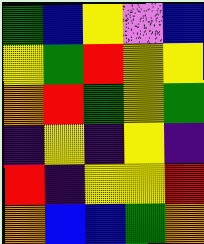[["green", "blue", "yellow", "violet", "blue"], ["yellow", "green", "red", "yellow", "yellow"], ["orange", "red", "green", "yellow", "green"], ["indigo", "yellow", "indigo", "yellow", "indigo"], ["red", "indigo", "yellow", "yellow", "red"], ["orange", "blue", "blue", "green", "orange"]]